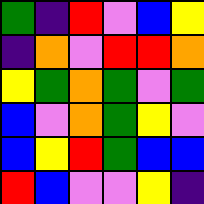[["green", "indigo", "red", "violet", "blue", "yellow"], ["indigo", "orange", "violet", "red", "red", "orange"], ["yellow", "green", "orange", "green", "violet", "green"], ["blue", "violet", "orange", "green", "yellow", "violet"], ["blue", "yellow", "red", "green", "blue", "blue"], ["red", "blue", "violet", "violet", "yellow", "indigo"]]